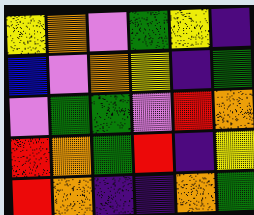[["yellow", "orange", "violet", "green", "yellow", "indigo"], ["blue", "violet", "orange", "yellow", "indigo", "green"], ["violet", "green", "green", "violet", "red", "orange"], ["red", "orange", "green", "red", "indigo", "yellow"], ["red", "orange", "indigo", "indigo", "orange", "green"]]